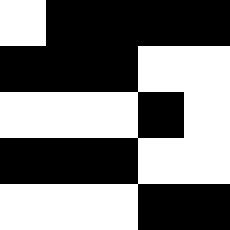[["white", "black", "black", "black", "black"], ["black", "black", "black", "white", "white"], ["white", "white", "white", "black", "white"], ["black", "black", "black", "white", "white"], ["white", "white", "white", "black", "black"]]